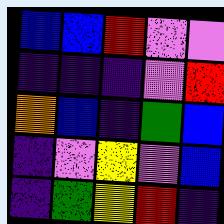[["blue", "blue", "red", "violet", "violet"], ["indigo", "indigo", "indigo", "violet", "red"], ["orange", "blue", "indigo", "green", "blue"], ["indigo", "violet", "yellow", "violet", "blue"], ["indigo", "green", "yellow", "red", "indigo"]]